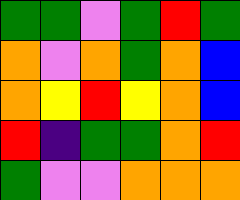[["green", "green", "violet", "green", "red", "green"], ["orange", "violet", "orange", "green", "orange", "blue"], ["orange", "yellow", "red", "yellow", "orange", "blue"], ["red", "indigo", "green", "green", "orange", "red"], ["green", "violet", "violet", "orange", "orange", "orange"]]